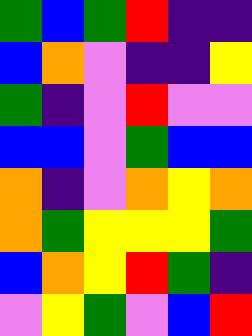[["green", "blue", "green", "red", "indigo", "indigo"], ["blue", "orange", "violet", "indigo", "indigo", "yellow"], ["green", "indigo", "violet", "red", "violet", "violet"], ["blue", "blue", "violet", "green", "blue", "blue"], ["orange", "indigo", "violet", "orange", "yellow", "orange"], ["orange", "green", "yellow", "yellow", "yellow", "green"], ["blue", "orange", "yellow", "red", "green", "indigo"], ["violet", "yellow", "green", "violet", "blue", "red"]]